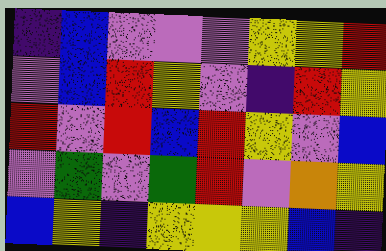[["indigo", "blue", "violet", "violet", "violet", "yellow", "yellow", "red"], ["violet", "blue", "red", "yellow", "violet", "indigo", "red", "yellow"], ["red", "violet", "red", "blue", "red", "yellow", "violet", "blue"], ["violet", "green", "violet", "green", "red", "violet", "orange", "yellow"], ["blue", "yellow", "indigo", "yellow", "yellow", "yellow", "blue", "indigo"]]